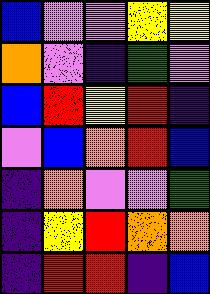[["blue", "violet", "violet", "yellow", "yellow"], ["orange", "violet", "indigo", "green", "violet"], ["blue", "red", "yellow", "red", "indigo"], ["violet", "blue", "orange", "red", "blue"], ["indigo", "orange", "violet", "violet", "green"], ["indigo", "yellow", "red", "orange", "orange"], ["indigo", "red", "red", "indigo", "blue"]]